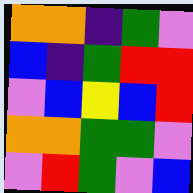[["orange", "orange", "indigo", "green", "violet"], ["blue", "indigo", "green", "red", "red"], ["violet", "blue", "yellow", "blue", "red"], ["orange", "orange", "green", "green", "violet"], ["violet", "red", "green", "violet", "blue"]]